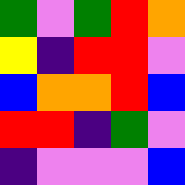[["green", "violet", "green", "red", "orange"], ["yellow", "indigo", "red", "red", "violet"], ["blue", "orange", "orange", "red", "blue"], ["red", "red", "indigo", "green", "violet"], ["indigo", "violet", "violet", "violet", "blue"]]